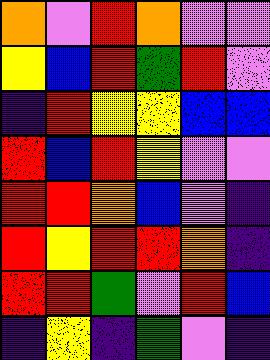[["orange", "violet", "red", "orange", "violet", "violet"], ["yellow", "blue", "red", "green", "red", "violet"], ["indigo", "red", "yellow", "yellow", "blue", "blue"], ["red", "blue", "red", "yellow", "violet", "violet"], ["red", "red", "orange", "blue", "violet", "indigo"], ["red", "yellow", "red", "red", "orange", "indigo"], ["red", "red", "green", "violet", "red", "blue"], ["indigo", "yellow", "indigo", "green", "violet", "indigo"]]